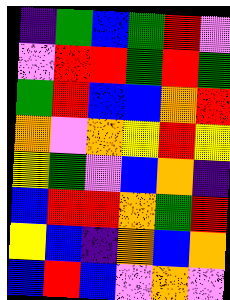[["indigo", "green", "blue", "green", "red", "violet"], ["violet", "red", "red", "green", "red", "green"], ["green", "red", "blue", "blue", "orange", "red"], ["orange", "violet", "orange", "yellow", "red", "yellow"], ["yellow", "green", "violet", "blue", "orange", "indigo"], ["blue", "red", "red", "orange", "green", "red"], ["yellow", "blue", "indigo", "orange", "blue", "orange"], ["blue", "red", "blue", "violet", "orange", "violet"]]